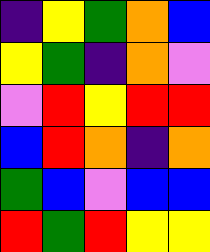[["indigo", "yellow", "green", "orange", "blue"], ["yellow", "green", "indigo", "orange", "violet"], ["violet", "red", "yellow", "red", "red"], ["blue", "red", "orange", "indigo", "orange"], ["green", "blue", "violet", "blue", "blue"], ["red", "green", "red", "yellow", "yellow"]]